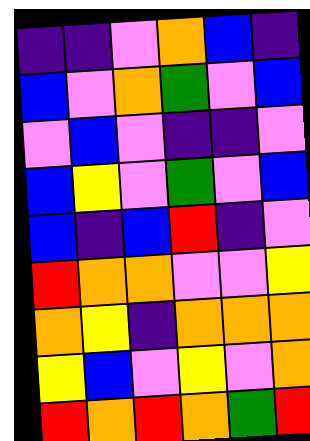[["indigo", "indigo", "violet", "orange", "blue", "indigo"], ["blue", "violet", "orange", "green", "violet", "blue"], ["violet", "blue", "violet", "indigo", "indigo", "violet"], ["blue", "yellow", "violet", "green", "violet", "blue"], ["blue", "indigo", "blue", "red", "indigo", "violet"], ["red", "orange", "orange", "violet", "violet", "yellow"], ["orange", "yellow", "indigo", "orange", "orange", "orange"], ["yellow", "blue", "violet", "yellow", "violet", "orange"], ["red", "orange", "red", "orange", "green", "red"]]